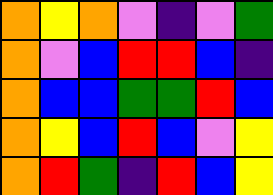[["orange", "yellow", "orange", "violet", "indigo", "violet", "green"], ["orange", "violet", "blue", "red", "red", "blue", "indigo"], ["orange", "blue", "blue", "green", "green", "red", "blue"], ["orange", "yellow", "blue", "red", "blue", "violet", "yellow"], ["orange", "red", "green", "indigo", "red", "blue", "yellow"]]